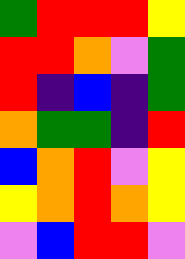[["green", "red", "red", "red", "yellow"], ["red", "red", "orange", "violet", "green"], ["red", "indigo", "blue", "indigo", "green"], ["orange", "green", "green", "indigo", "red"], ["blue", "orange", "red", "violet", "yellow"], ["yellow", "orange", "red", "orange", "yellow"], ["violet", "blue", "red", "red", "violet"]]